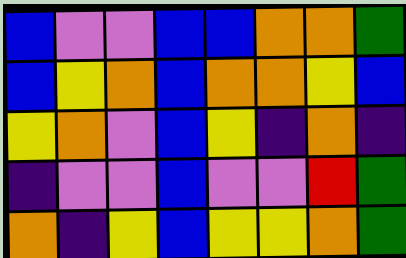[["blue", "violet", "violet", "blue", "blue", "orange", "orange", "green"], ["blue", "yellow", "orange", "blue", "orange", "orange", "yellow", "blue"], ["yellow", "orange", "violet", "blue", "yellow", "indigo", "orange", "indigo"], ["indigo", "violet", "violet", "blue", "violet", "violet", "red", "green"], ["orange", "indigo", "yellow", "blue", "yellow", "yellow", "orange", "green"]]